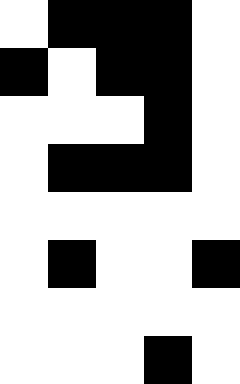[["white", "black", "black", "black", "white"], ["black", "white", "black", "black", "white"], ["white", "white", "white", "black", "white"], ["white", "black", "black", "black", "white"], ["white", "white", "white", "white", "white"], ["white", "black", "white", "white", "black"], ["white", "white", "white", "white", "white"], ["white", "white", "white", "black", "white"]]